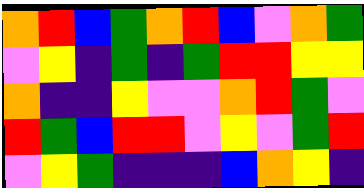[["orange", "red", "blue", "green", "orange", "red", "blue", "violet", "orange", "green"], ["violet", "yellow", "indigo", "green", "indigo", "green", "red", "red", "yellow", "yellow"], ["orange", "indigo", "indigo", "yellow", "violet", "violet", "orange", "red", "green", "violet"], ["red", "green", "blue", "red", "red", "violet", "yellow", "violet", "green", "red"], ["violet", "yellow", "green", "indigo", "indigo", "indigo", "blue", "orange", "yellow", "indigo"]]